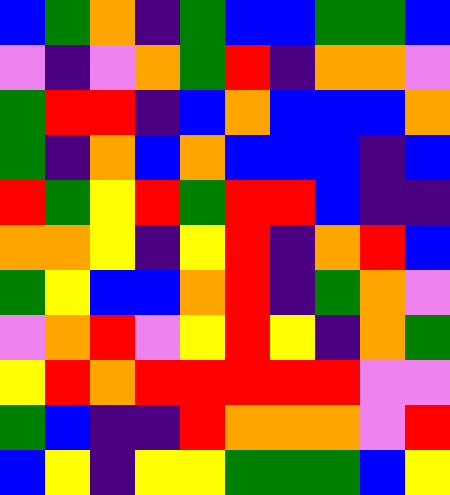[["blue", "green", "orange", "indigo", "green", "blue", "blue", "green", "green", "blue"], ["violet", "indigo", "violet", "orange", "green", "red", "indigo", "orange", "orange", "violet"], ["green", "red", "red", "indigo", "blue", "orange", "blue", "blue", "blue", "orange"], ["green", "indigo", "orange", "blue", "orange", "blue", "blue", "blue", "indigo", "blue"], ["red", "green", "yellow", "red", "green", "red", "red", "blue", "indigo", "indigo"], ["orange", "orange", "yellow", "indigo", "yellow", "red", "indigo", "orange", "red", "blue"], ["green", "yellow", "blue", "blue", "orange", "red", "indigo", "green", "orange", "violet"], ["violet", "orange", "red", "violet", "yellow", "red", "yellow", "indigo", "orange", "green"], ["yellow", "red", "orange", "red", "red", "red", "red", "red", "violet", "violet"], ["green", "blue", "indigo", "indigo", "red", "orange", "orange", "orange", "violet", "red"], ["blue", "yellow", "indigo", "yellow", "yellow", "green", "green", "green", "blue", "yellow"]]